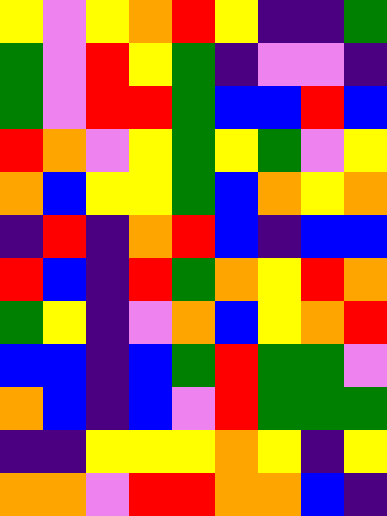[["yellow", "violet", "yellow", "orange", "red", "yellow", "indigo", "indigo", "green"], ["green", "violet", "red", "yellow", "green", "indigo", "violet", "violet", "indigo"], ["green", "violet", "red", "red", "green", "blue", "blue", "red", "blue"], ["red", "orange", "violet", "yellow", "green", "yellow", "green", "violet", "yellow"], ["orange", "blue", "yellow", "yellow", "green", "blue", "orange", "yellow", "orange"], ["indigo", "red", "indigo", "orange", "red", "blue", "indigo", "blue", "blue"], ["red", "blue", "indigo", "red", "green", "orange", "yellow", "red", "orange"], ["green", "yellow", "indigo", "violet", "orange", "blue", "yellow", "orange", "red"], ["blue", "blue", "indigo", "blue", "green", "red", "green", "green", "violet"], ["orange", "blue", "indigo", "blue", "violet", "red", "green", "green", "green"], ["indigo", "indigo", "yellow", "yellow", "yellow", "orange", "yellow", "indigo", "yellow"], ["orange", "orange", "violet", "red", "red", "orange", "orange", "blue", "indigo"]]